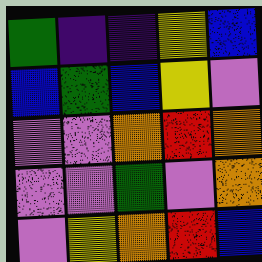[["green", "indigo", "indigo", "yellow", "blue"], ["blue", "green", "blue", "yellow", "violet"], ["violet", "violet", "orange", "red", "orange"], ["violet", "violet", "green", "violet", "orange"], ["violet", "yellow", "orange", "red", "blue"]]